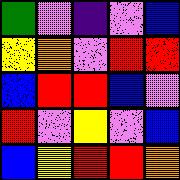[["green", "violet", "indigo", "violet", "blue"], ["yellow", "orange", "violet", "red", "red"], ["blue", "red", "red", "blue", "violet"], ["red", "violet", "yellow", "violet", "blue"], ["blue", "yellow", "red", "red", "orange"]]